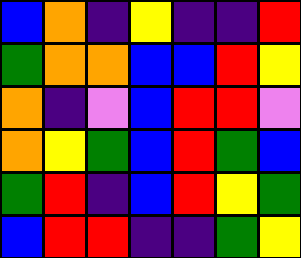[["blue", "orange", "indigo", "yellow", "indigo", "indigo", "red"], ["green", "orange", "orange", "blue", "blue", "red", "yellow"], ["orange", "indigo", "violet", "blue", "red", "red", "violet"], ["orange", "yellow", "green", "blue", "red", "green", "blue"], ["green", "red", "indigo", "blue", "red", "yellow", "green"], ["blue", "red", "red", "indigo", "indigo", "green", "yellow"]]